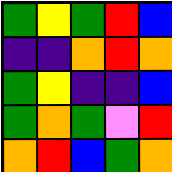[["green", "yellow", "green", "red", "blue"], ["indigo", "indigo", "orange", "red", "orange"], ["green", "yellow", "indigo", "indigo", "blue"], ["green", "orange", "green", "violet", "red"], ["orange", "red", "blue", "green", "orange"]]